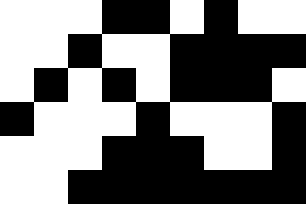[["white", "white", "white", "black", "black", "white", "black", "white", "white"], ["white", "white", "black", "white", "white", "black", "black", "black", "black"], ["white", "black", "white", "black", "white", "black", "black", "black", "white"], ["black", "white", "white", "white", "black", "white", "white", "white", "black"], ["white", "white", "white", "black", "black", "black", "white", "white", "black"], ["white", "white", "black", "black", "black", "black", "black", "black", "black"]]